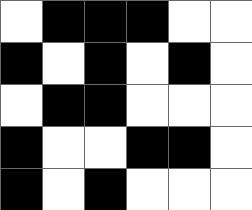[["white", "black", "black", "black", "white", "white"], ["black", "white", "black", "white", "black", "white"], ["white", "black", "black", "white", "white", "white"], ["black", "white", "white", "black", "black", "white"], ["black", "white", "black", "white", "white", "white"]]